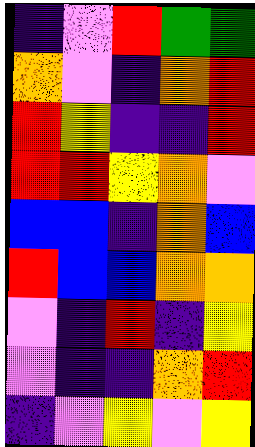[["indigo", "violet", "red", "green", "green"], ["orange", "violet", "indigo", "orange", "red"], ["red", "yellow", "indigo", "indigo", "red"], ["red", "red", "yellow", "orange", "violet"], ["blue", "blue", "indigo", "orange", "blue"], ["red", "blue", "blue", "orange", "orange"], ["violet", "indigo", "red", "indigo", "yellow"], ["violet", "indigo", "indigo", "orange", "red"], ["indigo", "violet", "yellow", "violet", "yellow"]]